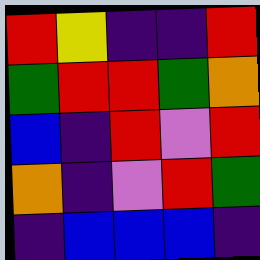[["red", "yellow", "indigo", "indigo", "red"], ["green", "red", "red", "green", "orange"], ["blue", "indigo", "red", "violet", "red"], ["orange", "indigo", "violet", "red", "green"], ["indigo", "blue", "blue", "blue", "indigo"]]